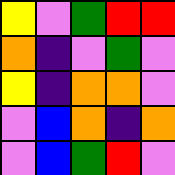[["yellow", "violet", "green", "red", "red"], ["orange", "indigo", "violet", "green", "violet"], ["yellow", "indigo", "orange", "orange", "violet"], ["violet", "blue", "orange", "indigo", "orange"], ["violet", "blue", "green", "red", "violet"]]